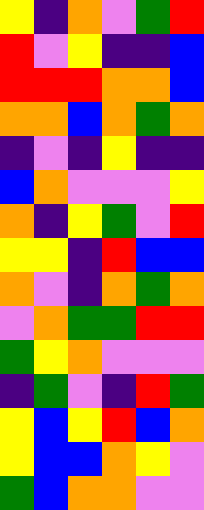[["yellow", "indigo", "orange", "violet", "green", "red"], ["red", "violet", "yellow", "indigo", "indigo", "blue"], ["red", "red", "red", "orange", "orange", "blue"], ["orange", "orange", "blue", "orange", "green", "orange"], ["indigo", "violet", "indigo", "yellow", "indigo", "indigo"], ["blue", "orange", "violet", "violet", "violet", "yellow"], ["orange", "indigo", "yellow", "green", "violet", "red"], ["yellow", "yellow", "indigo", "red", "blue", "blue"], ["orange", "violet", "indigo", "orange", "green", "orange"], ["violet", "orange", "green", "green", "red", "red"], ["green", "yellow", "orange", "violet", "violet", "violet"], ["indigo", "green", "violet", "indigo", "red", "green"], ["yellow", "blue", "yellow", "red", "blue", "orange"], ["yellow", "blue", "blue", "orange", "yellow", "violet"], ["green", "blue", "orange", "orange", "violet", "violet"]]